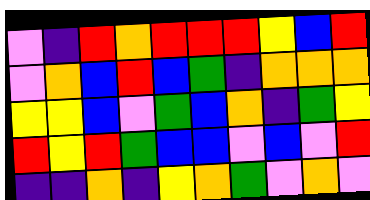[["violet", "indigo", "red", "orange", "red", "red", "red", "yellow", "blue", "red"], ["violet", "orange", "blue", "red", "blue", "green", "indigo", "orange", "orange", "orange"], ["yellow", "yellow", "blue", "violet", "green", "blue", "orange", "indigo", "green", "yellow"], ["red", "yellow", "red", "green", "blue", "blue", "violet", "blue", "violet", "red"], ["indigo", "indigo", "orange", "indigo", "yellow", "orange", "green", "violet", "orange", "violet"]]